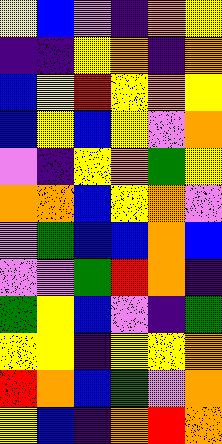[["yellow", "blue", "violet", "indigo", "orange", "yellow"], ["indigo", "indigo", "yellow", "orange", "indigo", "orange"], ["blue", "yellow", "red", "yellow", "orange", "yellow"], ["blue", "yellow", "blue", "yellow", "violet", "orange"], ["violet", "indigo", "yellow", "orange", "green", "yellow"], ["orange", "orange", "blue", "yellow", "orange", "violet"], ["violet", "green", "blue", "blue", "orange", "blue"], ["violet", "violet", "green", "red", "orange", "indigo"], ["green", "yellow", "blue", "violet", "indigo", "green"], ["yellow", "yellow", "indigo", "yellow", "yellow", "orange"], ["red", "orange", "blue", "green", "violet", "orange"], ["yellow", "blue", "indigo", "orange", "red", "orange"]]